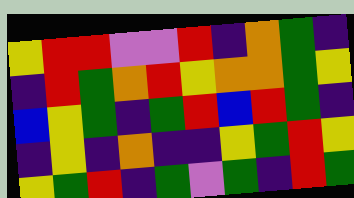[["yellow", "red", "red", "violet", "violet", "red", "indigo", "orange", "green", "indigo"], ["indigo", "red", "green", "orange", "red", "yellow", "orange", "orange", "green", "yellow"], ["blue", "yellow", "green", "indigo", "green", "red", "blue", "red", "green", "indigo"], ["indigo", "yellow", "indigo", "orange", "indigo", "indigo", "yellow", "green", "red", "yellow"], ["yellow", "green", "red", "indigo", "green", "violet", "green", "indigo", "red", "green"]]